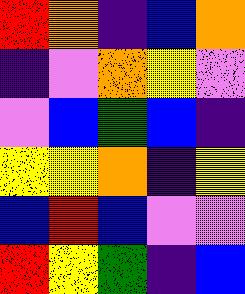[["red", "orange", "indigo", "blue", "orange"], ["indigo", "violet", "orange", "yellow", "violet"], ["violet", "blue", "green", "blue", "indigo"], ["yellow", "yellow", "orange", "indigo", "yellow"], ["blue", "red", "blue", "violet", "violet"], ["red", "yellow", "green", "indigo", "blue"]]